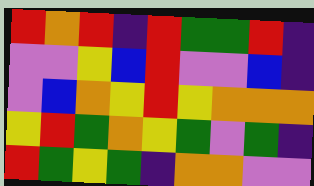[["red", "orange", "red", "indigo", "red", "green", "green", "red", "indigo"], ["violet", "violet", "yellow", "blue", "red", "violet", "violet", "blue", "indigo"], ["violet", "blue", "orange", "yellow", "red", "yellow", "orange", "orange", "orange"], ["yellow", "red", "green", "orange", "yellow", "green", "violet", "green", "indigo"], ["red", "green", "yellow", "green", "indigo", "orange", "orange", "violet", "violet"]]